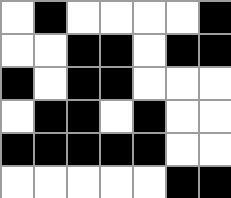[["white", "black", "white", "white", "white", "white", "black"], ["white", "white", "black", "black", "white", "black", "black"], ["black", "white", "black", "black", "white", "white", "white"], ["white", "black", "black", "white", "black", "white", "white"], ["black", "black", "black", "black", "black", "white", "white"], ["white", "white", "white", "white", "white", "black", "black"]]